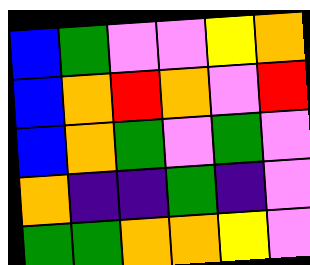[["blue", "green", "violet", "violet", "yellow", "orange"], ["blue", "orange", "red", "orange", "violet", "red"], ["blue", "orange", "green", "violet", "green", "violet"], ["orange", "indigo", "indigo", "green", "indigo", "violet"], ["green", "green", "orange", "orange", "yellow", "violet"]]